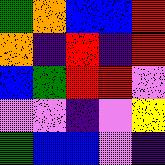[["green", "orange", "blue", "blue", "red"], ["orange", "indigo", "red", "indigo", "red"], ["blue", "green", "red", "red", "violet"], ["violet", "violet", "indigo", "violet", "yellow"], ["green", "blue", "blue", "violet", "indigo"]]